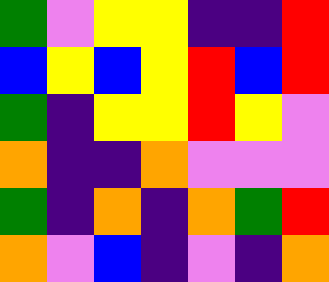[["green", "violet", "yellow", "yellow", "indigo", "indigo", "red"], ["blue", "yellow", "blue", "yellow", "red", "blue", "red"], ["green", "indigo", "yellow", "yellow", "red", "yellow", "violet"], ["orange", "indigo", "indigo", "orange", "violet", "violet", "violet"], ["green", "indigo", "orange", "indigo", "orange", "green", "red"], ["orange", "violet", "blue", "indigo", "violet", "indigo", "orange"]]